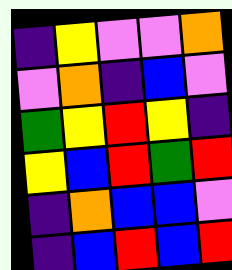[["indigo", "yellow", "violet", "violet", "orange"], ["violet", "orange", "indigo", "blue", "violet"], ["green", "yellow", "red", "yellow", "indigo"], ["yellow", "blue", "red", "green", "red"], ["indigo", "orange", "blue", "blue", "violet"], ["indigo", "blue", "red", "blue", "red"]]